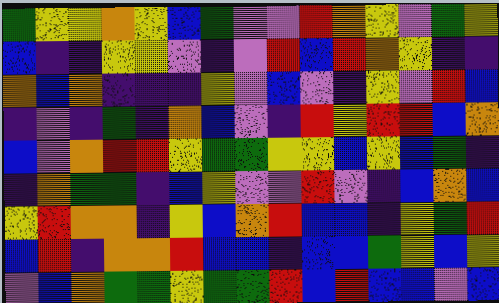[["green", "yellow", "yellow", "orange", "yellow", "blue", "green", "violet", "violet", "red", "orange", "yellow", "violet", "green", "yellow"], ["blue", "indigo", "indigo", "yellow", "yellow", "violet", "indigo", "violet", "red", "blue", "red", "orange", "yellow", "indigo", "indigo"], ["orange", "blue", "orange", "indigo", "indigo", "indigo", "yellow", "violet", "blue", "violet", "indigo", "yellow", "violet", "red", "blue"], ["indigo", "violet", "indigo", "green", "indigo", "orange", "blue", "violet", "indigo", "red", "yellow", "red", "red", "blue", "orange"], ["blue", "violet", "orange", "red", "red", "yellow", "green", "green", "yellow", "yellow", "blue", "yellow", "blue", "green", "indigo"], ["indigo", "orange", "green", "green", "indigo", "blue", "yellow", "violet", "violet", "red", "violet", "indigo", "blue", "orange", "blue"], ["yellow", "red", "orange", "orange", "indigo", "yellow", "blue", "orange", "red", "blue", "blue", "indigo", "yellow", "green", "red"], ["blue", "red", "indigo", "orange", "orange", "red", "blue", "blue", "indigo", "blue", "blue", "green", "yellow", "blue", "yellow"], ["violet", "blue", "orange", "green", "green", "yellow", "green", "green", "red", "blue", "red", "blue", "blue", "violet", "blue"]]